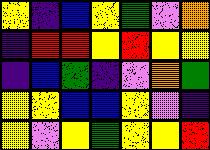[["yellow", "indigo", "blue", "yellow", "green", "violet", "orange"], ["indigo", "red", "red", "yellow", "red", "yellow", "yellow"], ["indigo", "blue", "green", "indigo", "violet", "orange", "green"], ["yellow", "yellow", "blue", "blue", "yellow", "violet", "indigo"], ["yellow", "violet", "yellow", "green", "yellow", "yellow", "red"]]